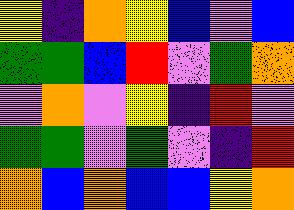[["yellow", "indigo", "orange", "yellow", "blue", "violet", "blue"], ["green", "green", "blue", "red", "violet", "green", "orange"], ["violet", "orange", "violet", "yellow", "indigo", "red", "violet"], ["green", "green", "violet", "green", "violet", "indigo", "red"], ["orange", "blue", "orange", "blue", "blue", "yellow", "orange"]]